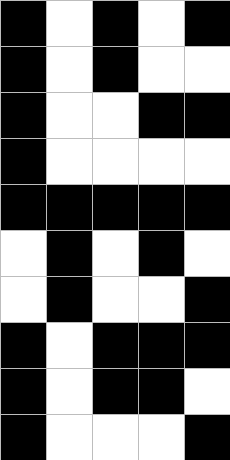[["black", "white", "black", "white", "black"], ["black", "white", "black", "white", "white"], ["black", "white", "white", "black", "black"], ["black", "white", "white", "white", "white"], ["black", "black", "black", "black", "black"], ["white", "black", "white", "black", "white"], ["white", "black", "white", "white", "black"], ["black", "white", "black", "black", "black"], ["black", "white", "black", "black", "white"], ["black", "white", "white", "white", "black"]]